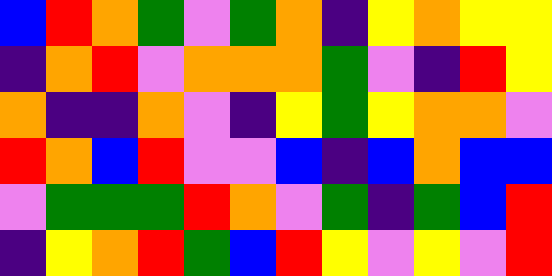[["blue", "red", "orange", "green", "violet", "green", "orange", "indigo", "yellow", "orange", "yellow", "yellow"], ["indigo", "orange", "red", "violet", "orange", "orange", "orange", "green", "violet", "indigo", "red", "yellow"], ["orange", "indigo", "indigo", "orange", "violet", "indigo", "yellow", "green", "yellow", "orange", "orange", "violet"], ["red", "orange", "blue", "red", "violet", "violet", "blue", "indigo", "blue", "orange", "blue", "blue"], ["violet", "green", "green", "green", "red", "orange", "violet", "green", "indigo", "green", "blue", "red"], ["indigo", "yellow", "orange", "red", "green", "blue", "red", "yellow", "violet", "yellow", "violet", "red"]]